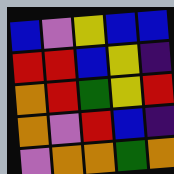[["blue", "violet", "yellow", "blue", "blue"], ["red", "red", "blue", "yellow", "indigo"], ["orange", "red", "green", "yellow", "red"], ["orange", "violet", "red", "blue", "indigo"], ["violet", "orange", "orange", "green", "orange"]]